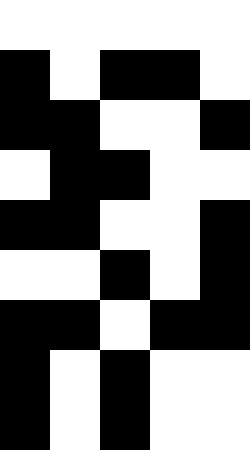[["white", "white", "white", "white", "white"], ["black", "white", "black", "black", "white"], ["black", "black", "white", "white", "black"], ["white", "black", "black", "white", "white"], ["black", "black", "white", "white", "black"], ["white", "white", "black", "white", "black"], ["black", "black", "white", "black", "black"], ["black", "white", "black", "white", "white"], ["black", "white", "black", "white", "white"]]